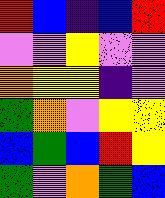[["red", "blue", "indigo", "blue", "red"], ["violet", "violet", "yellow", "violet", "violet"], ["orange", "yellow", "yellow", "indigo", "violet"], ["green", "orange", "violet", "yellow", "yellow"], ["blue", "green", "blue", "red", "yellow"], ["green", "violet", "orange", "green", "blue"]]